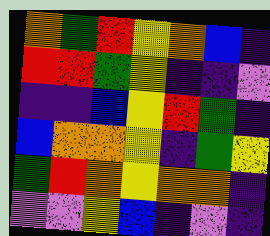[["orange", "green", "red", "yellow", "orange", "blue", "indigo"], ["red", "red", "green", "yellow", "indigo", "indigo", "violet"], ["indigo", "indigo", "blue", "yellow", "red", "green", "indigo"], ["blue", "orange", "orange", "yellow", "indigo", "green", "yellow"], ["green", "red", "orange", "yellow", "orange", "orange", "indigo"], ["violet", "violet", "yellow", "blue", "indigo", "violet", "indigo"]]